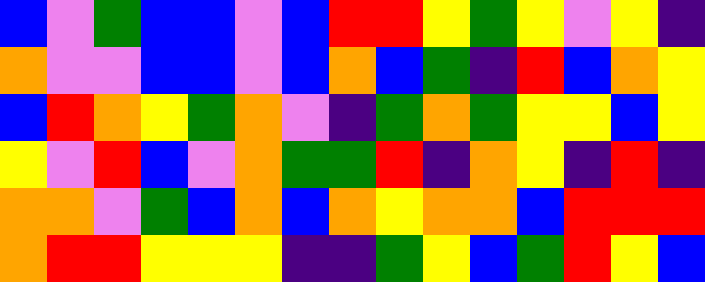[["blue", "violet", "green", "blue", "blue", "violet", "blue", "red", "red", "yellow", "green", "yellow", "violet", "yellow", "indigo"], ["orange", "violet", "violet", "blue", "blue", "violet", "blue", "orange", "blue", "green", "indigo", "red", "blue", "orange", "yellow"], ["blue", "red", "orange", "yellow", "green", "orange", "violet", "indigo", "green", "orange", "green", "yellow", "yellow", "blue", "yellow"], ["yellow", "violet", "red", "blue", "violet", "orange", "green", "green", "red", "indigo", "orange", "yellow", "indigo", "red", "indigo"], ["orange", "orange", "violet", "green", "blue", "orange", "blue", "orange", "yellow", "orange", "orange", "blue", "red", "red", "red"], ["orange", "red", "red", "yellow", "yellow", "yellow", "indigo", "indigo", "green", "yellow", "blue", "green", "red", "yellow", "blue"]]